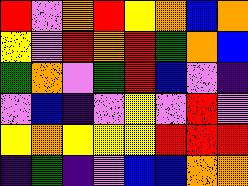[["red", "violet", "orange", "red", "yellow", "orange", "blue", "orange"], ["yellow", "violet", "red", "orange", "red", "green", "orange", "blue"], ["green", "orange", "violet", "green", "red", "blue", "violet", "indigo"], ["violet", "blue", "indigo", "violet", "yellow", "violet", "red", "violet"], ["yellow", "orange", "yellow", "yellow", "yellow", "red", "red", "red"], ["indigo", "green", "indigo", "violet", "blue", "blue", "orange", "orange"]]